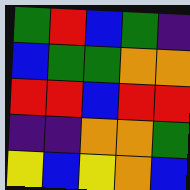[["green", "red", "blue", "green", "indigo"], ["blue", "green", "green", "orange", "orange"], ["red", "red", "blue", "red", "red"], ["indigo", "indigo", "orange", "orange", "green"], ["yellow", "blue", "yellow", "orange", "blue"]]